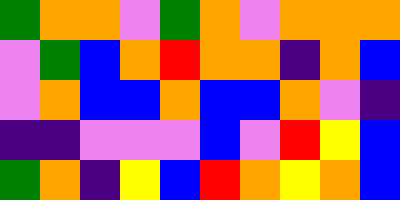[["green", "orange", "orange", "violet", "green", "orange", "violet", "orange", "orange", "orange"], ["violet", "green", "blue", "orange", "red", "orange", "orange", "indigo", "orange", "blue"], ["violet", "orange", "blue", "blue", "orange", "blue", "blue", "orange", "violet", "indigo"], ["indigo", "indigo", "violet", "violet", "violet", "blue", "violet", "red", "yellow", "blue"], ["green", "orange", "indigo", "yellow", "blue", "red", "orange", "yellow", "orange", "blue"]]